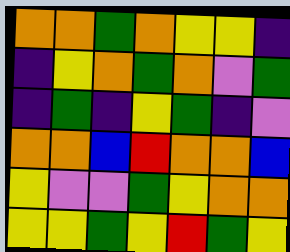[["orange", "orange", "green", "orange", "yellow", "yellow", "indigo"], ["indigo", "yellow", "orange", "green", "orange", "violet", "green"], ["indigo", "green", "indigo", "yellow", "green", "indigo", "violet"], ["orange", "orange", "blue", "red", "orange", "orange", "blue"], ["yellow", "violet", "violet", "green", "yellow", "orange", "orange"], ["yellow", "yellow", "green", "yellow", "red", "green", "yellow"]]